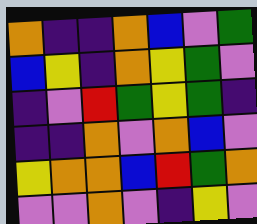[["orange", "indigo", "indigo", "orange", "blue", "violet", "green"], ["blue", "yellow", "indigo", "orange", "yellow", "green", "violet"], ["indigo", "violet", "red", "green", "yellow", "green", "indigo"], ["indigo", "indigo", "orange", "violet", "orange", "blue", "violet"], ["yellow", "orange", "orange", "blue", "red", "green", "orange"], ["violet", "violet", "orange", "violet", "indigo", "yellow", "violet"]]